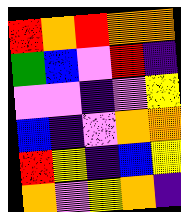[["red", "orange", "red", "orange", "orange"], ["green", "blue", "violet", "red", "indigo"], ["violet", "violet", "indigo", "violet", "yellow"], ["blue", "indigo", "violet", "orange", "orange"], ["red", "yellow", "indigo", "blue", "yellow"], ["orange", "violet", "yellow", "orange", "indigo"]]